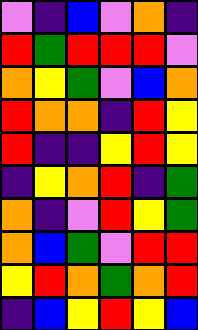[["violet", "indigo", "blue", "violet", "orange", "indigo"], ["red", "green", "red", "red", "red", "violet"], ["orange", "yellow", "green", "violet", "blue", "orange"], ["red", "orange", "orange", "indigo", "red", "yellow"], ["red", "indigo", "indigo", "yellow", "red", "yellow"], ["indigo", "yellow", "orange", "red", "indigo", "green"], ["orange", "indigo", "violet", "red", "yellow", "green"], ["orange", "blue", "green", "violet", "red", "red"], ["yellow", "red", "orange", "green", "orange", "red"], ["indigo", "blue", "yellow", "red", "yellow", "blue"]]